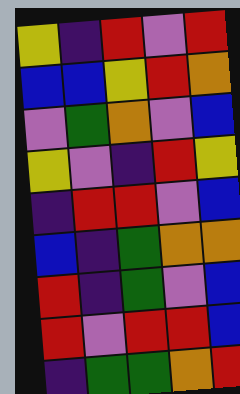[["yellow", "indigo", "red", "violet", "red"], ["blue", "blue", "yellow", "red", "orange"], ["violet", "green", "orange", "violet", "blue"], ["yellow", "violet", "indigo", "red", "yellow"], ["indigo", "red", "red", "violet", "blue"], ["blue", "indigo", "green", "orange", "orange"], ["red", "indigo", "green", "violet", "blue"], ["red", "violet", "red", "red", "blue"], ["indigo", "green", "green", "orange", "red"]]